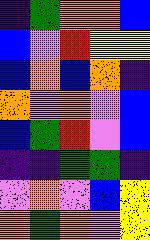[["indigo", "green", "orange", "orange", "blue"], ["blue", "violet", "red", "yellow", "yellow"], ["blue", "orange", "blue", "orange", "indigo"], ["orange", "violet", "orange", "violet", "blue"], ["blue", "green", "red", "violet", "blue"], ["indigo", "indigo", "green", "green", "indigo"], ["violet", "orange", "violet", "blue", "yellow"], ["orange", "green", "orange", "violet", "yellow"]]